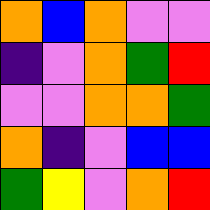[["orange", "blue", "orange", "violet", "violet"], ["indigo", "violet", "orange", "green", "red"], ["violet", "violet", "orange", "orange", "green"], ["orange", "indigo", "violet", "blue", "blue"], ["green", "yellow", "violet", "orange", "red"]]